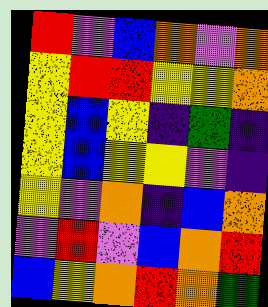[["red", "violet", "blue", "orange", "violet", "orange"], ["yellow", "red", "red", "yellow", "yellow", "orange"], ["yellow", "blue", "yellow", "indigo", "green", "indigo"], ["yellow", "blue", "yellow", "yellow", "violet", "indigo"], ["yellow", "violet", "orange", "indigo", "blue", "orange"], ["violet", "red", "violet", "blue", "orange", "red"], ["blue", "yellow", "orange", "red", "orange", "green"]]